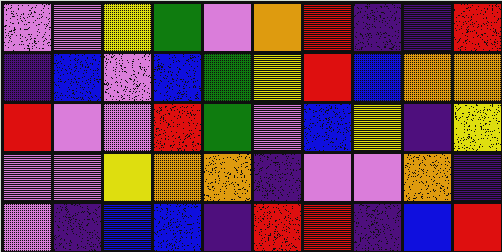[["violet", "violet", "yellow", "green", "violet", "orange", "red", "indigo", "indigo", "red"], ["indigo", "blue", "violet", "blue", "green", "yellow", "red", "blue", "orange", "orange"], ["red", "violet", "violet", "red", "green", "violet", "blue", "yellow", "indigo", "yellow"], ["violet", "violet", "yellow", "orange", "orange", "indigo", "violet", "violet", "orange", "indigo"], ["violet", "indigo", "blue", "blue", "indigo", "red", "red", "indigo", "blue", "red"]]